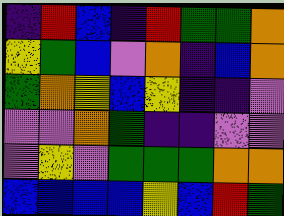[["indigo", "red", "blue", "indigo", "red", "green", "green", "orange"], ["yellow", "green", "blue", "violet", "orange", "indigo", "blue", "orange"], ["green", "orange", "yellow", "blue", "yellow", "indigo", "indigo", "violet"], ["violet", "violet", "orange", "green", "indigo", "indigo", "violet", "violet"], ["violet", "yellow", "violet", "green", "green", "green", "orange", "orange"], ["blue", "blue", "blue", "blue", "yellow", "blue", "red", "green"]]